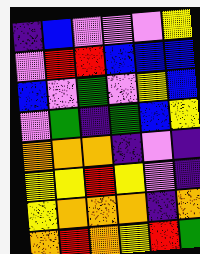[["indigo", "blue", "violet", "violet", "violet", "yellow"], ["violet", "red", "red", "blue", "blue", "blue"], ["blue", "violet", "green", "violet", "yellow", "blue"], ["violet", "green", "indigo", "green", "blue", "yellow"], ["orange", "orange", "orange", "indigo", "violet", "indigo"], ["yellow", "yellow", "red", "yellow", "violet", "indigo"], ["yellow", "orange", "orange", "orange", "indigo", "orange"], ["orange", "red", "orange", "yellow", "red", "green"]]